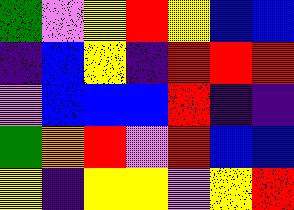[["green", "violet", "yellow", "red", "yellow", "blue", "blue"], ["indigo", "blue", "yellow", "indigo", "red", "red", "red"], ["violet", "blue", "blue", "blue", "red", "indigo", "indigo"], ["green", "orange", "red", "violet", "red", "blue", "blue"], ["yellow", "indigo", "yellow", "yellow", "violet", "yellow", "red"]]